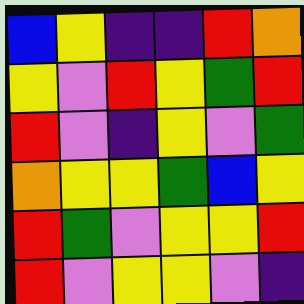[["blue", "yellow", "indigo", "indigo", "red", "orange"], ["yellow", "violet", "red", "yellow", "green", "red"], ["red", "violet", "indigo", "yellow", "violet", "green"], ["orange", "yellow", "yellow", "green", "blue", "yellow"], ["red", "green", "violet", "yellow", "yellow", "red"], ["red", "violet", "yellow", "yellow", "violet", "indigo"]]